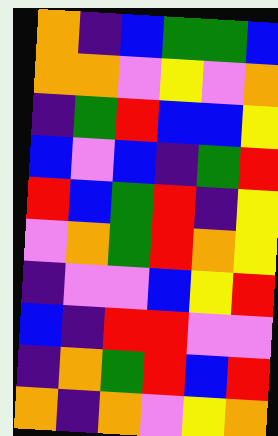[["orange", "indigo", "blue", "green", "green", "blue"], ["orange", "orange", "violet", "yellow", "violet", "orange"], ["indigo", "green", "red", "blue", "blue", "yellow"], ["blue", "violet", "blue", "indigo", "green", "red"], ["red", "blue", "green", "red", "indigo", "yellow"], ["violet", "orange", "green", "red", "orange", "yellow"], ["indigo", "violet", "violet", "blue", "yellow", "red"], ["blue", "indigo", "red", "red", "violet", "violet"], ["indigo", "orange", "green", "red", "blue", "red"], ["orange", "indigo", "orange", "violet", "yellow", "orange"]]